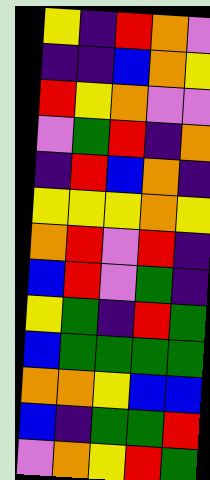[["yellow", "indigo", "red", "orange", "violet"], ["indigo", "indigo", "blue", "orange", "yellow"], ["red", "yellow", "orange", "violet", "violet"], ["violet", "green", "red", "indigo", "orange"], ["indigo", "red", "blue", "orange", "indigo"], ["yellow", "yellow", "yellow", "orange", "yellow"], ["orange", "red", "violet", "red", "indigo"], ["blue", "red", "violet", "green", "indigo"], ["yellow", "green", "indigo", "red", "green"], ["blue", "green", "green", "green", "green"], ["orange", "orange", "yellow", "blue", "blue"], ["blue", "indigo", "green", "green", "red"], ["violet", "orange", "yellow", "red", "green"]]